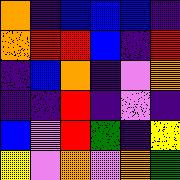[["orange", "indigo", "blue", "blue", "blue", "indigo"], ["orange", "red", "red", "blue", "indigo", "red"], ["indigo", "blue", "orange", "indigo", "violet", "orange"], ["indigo", "indigo", "red", "indigo", "violet", "indigo"], ["blue", "violet", "red", "green", "indigo", "yellow"], ["yellow", "violet", "orange", "violet", "orange", "green"]]